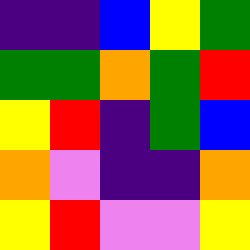[["indigo", "indigo", "blue", "yellow", "green"], ["green", "green", "orange", "green", "red"], ["yellow", "red", "indigo", "green", "blue"], ["orange", "violet", "indigo", "indigo", "orange"], ["yellow", "red", "violet", "violet", "yellow"]]